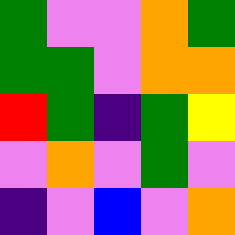[["green", "violet", "violet", "orange", "green"], ["green", "green", "violet", "orange", "orange"], ["red", "green", "indigo", "green", "yellow"], ["violet", "orange", "violet", "green", "violet"], ["indigo", "violet", "blue", "violet", "orange"]]